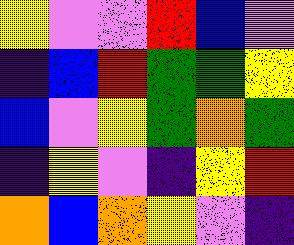[["yellow", "violet", "violet", "red", "blue", "violet"], ["indigo", "blue", "red", "green", "green", "yellow"], ["blue", "violet", "yellow", "green", "orange", "green"], ["indigo", "yellow", "violet", "indigo", "yellow", "red"], ["orange", "blue", "orange", "yellow", "violet", "indigo"]]